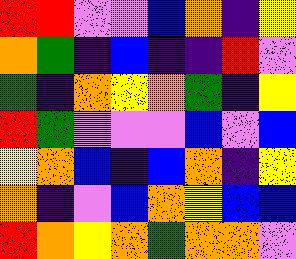[["red", "red", "violet", "violet", "blue", "orange", "indigo", "yellow"], ["orange", "green", "indigo", "blue", "indigo", "indigo", "red", "violet"], ["green", "indigo", "orange", "yellow", "orange", "green", "indigo", "yellow"], ["red", "green", "violet", "violet", "violet", "blue", "violet", "blue"], ["yellow", "orange", "blue", "indigo", "blue", "orange", "indigo", "yellow"], ["orange", "indigo", "violet", "blue", "orange", "yellow", "blue", "blue"], ["red", "orange", "yellow", "orange", "green", "orange", "orange", "violet"]]